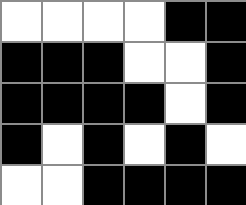[["white", "white", "white", "white", "black", "black"], ["black", "black", "black", "white", "white", "black"], ["black", "black", "black", "black", "white", "black"], ["black", "white", "black", "white", "black", "white"], ["white", "white", "black", "black", "black", "black"]]